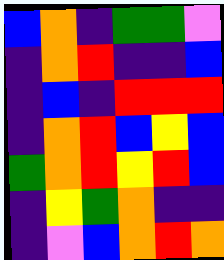[["blue", "orange", "indigo", "green", "green", "violet"], ["indigo", "orange", "red", "indigo", "indigo", "blue"], ["indigo", "blue", "indigo", "red", "red", "red"], ["indigo", "orange", "red", "blue", "yellow", "blue"], ["green", "orange", "red", "yellow", "red", "blue"], ["indigo", "yellow", "green", "orange", "indigo", "indigo"], ["indigo", "violet", "blue", "orange", "red", "orange"]]